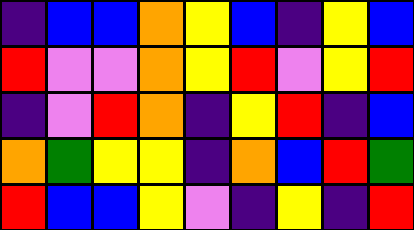[["indigo", "blue", "blue", "orange", "yellow", "blue", "indigo", "yellow", "blue"], ["red", "violet", "violet", "orange", "yellow", "red", "violet", "yellow", "red"], ["indigo", "violet", "red", "orange", "indigo", "yellow", "red", "indigo", "blue"], ["orange", "green", "yellow", "yellow", "indigo", "orange", "blue", "red", "green"], ["red", "blue", "blue", "yellow", "violet", "indigo", "yellow", "indigo", "red"]]